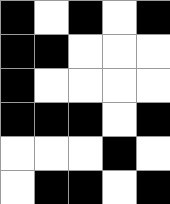[["black", "white", "black", "white", "black"], ["black", "black", "white", "white", "white"], ["black", "white", "white", "white", "white"], ["black", "black", "black", "white", "black"], ["white", "white", "white", "black", "white"], ["white", "black", "black", "white", "black"]]